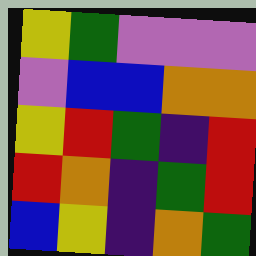[["yellow", "green", "violet", "violet", "violet"], ["violet", "blue", "blue", "orange", "orange"], ["yellow", "red", "green", "indigo", "red"], ["red", "orange", "indigo", "green", "red"], ["blue", "yellow", "indigo", "orange", "green"]]